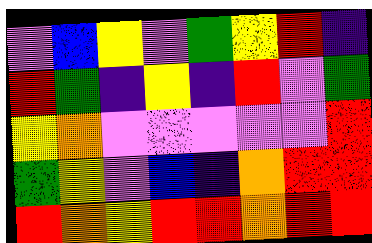[["violet", "blue", "yellow", "violet", "green", "yellow", "red", "indigo"], ["red", "green", "indigo", "yellow", "indigo", "red", "violet", "green"], ["yellow", "orange", "violet", "violet", "violet", "violet", "violet", "red"], ["green", "yellow", "violet", "blue", "indigo", "orange", "red", "red"], ["red", "orange", "yellow", "red", "red", "orange", "red", "red"]]